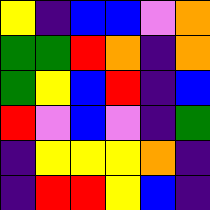[["yellow", "indigo", "blue", "blue", "violet", "orange"], ["green", "green", "red", "orange", "indigo", "orange"], ["green", "yellow", "blue", "red", "indigo", "blue"], ["red", "violet", "blue", "violet", "indigo", "green"], ["indigo", "yellow", "yellow", "yellow", "orange", "indigo"], ["indigo", "red", "red", "yellow", "blue", "indigo"]]